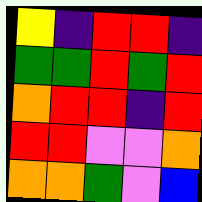[["yellow", "indigo", "red", "red", "indigo"], ["green", "green", "red", "green", "red"], ["orange", "red", "red", "indigo", "red"], ["red", "red", "violet", "violet", "orange"], ["orange", "orange", "green", "violet", "blue"]]